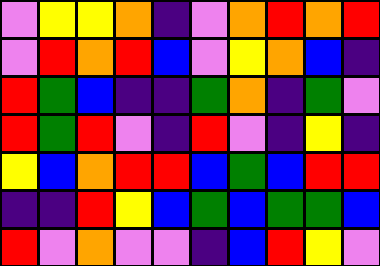[["violet", "yellow", "yellow", "orange", "indigo", "violet", "orange", "red", "orange", "red"], ["violet", "red", "orange", "red", "blue", "violet", "yellow", "orange", "blue", "indigo"], ["red", "green", "blue", "indigo", "indigo", "green", "orange", "indigo", "green", "violet"], ["red", "green", "red", "violet", "indigo", "red", "violet", "indigo", "yellow", "indigo"], ["yellow", "blue", "orange", "red", "red", "blue", "green", "blue", "red", "red"], ["indigo", "indigo", "red", "yellow", "blue", "green", "blue", "green", "green", "blue"], ["red", "violet", "orange", "violet", "violet", "indigo", "blue", "red", "yellow", "violet"]]